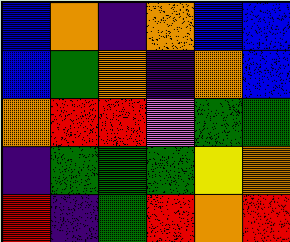[["blue", "orange", "indigo", "orange", "blue", "blue"], ["blue", "green", "orange", "indigo", "orange", "blue"], ["orange", "red", "red", "violet", "green", "green"], ["indigo", "green", "green", "green", "yellow", "orange"], ["red", "indigo", "green", "red", "orange", "red"]]